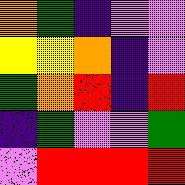[["orange", "green", "indigo", "violet", "violet"], ["yellow", "yellow", "orange", "indigo", "violet"], ["green", "orange", "red", "indigo", "red"], ["indigo", "green", "violet", "violet", "green"], ["violet", "red", "red", "red", "red"]]